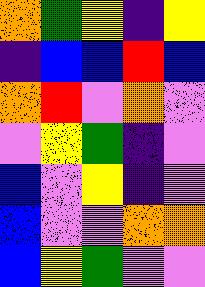[["orange", "green", "yellow", "indigo", "yellow"], ["indigo", "blue", "blue", "red", "blue"], ["orange", "red", "violet", "orange", "violet"], ["violet", "yellow", "green", "indigo", "violet"], ["blue", "violet", "yellow", "indigo", "violet"], ["blue", "violet", "violet", "orange", "orange"], ["blue", "yellow", "green", "violet", "violet"]]